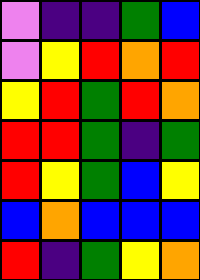[["violet", "indigo", "indigo", "green", "blue"], ["violet", "yellow", "red", "orange", "red"], ["yellow", "red", "green", "red", "orange"], ["red", "red", "green", "indigo", "green"], ["red", "yellow", "green", "blue", "yellow"], ["blue", "orange", "blue", "blue", "blue"], ["red", "indigo", "green", "yellow", "orange"]]